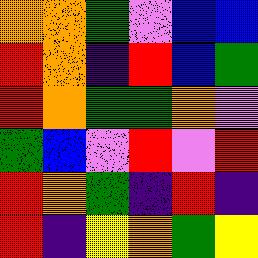[["orange", "orange", "green", "violet", "blue", "blue"], ["red", "orange", "indigo", "red", "blue", "green"], ["red", "orange", "green", "green", "orange", "violet"], ["green", "blue", "violet", "red", "violet", "red"], ["red", "orange", "green", "indigo", "red", "indigo"], ["red", "indigo", "yellow", "orange", "green", "yellow"]]